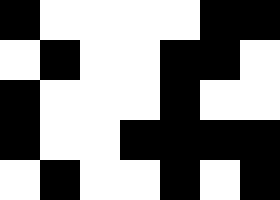[["black", "white", "white", "white", "white", "black", "black"], ["white", "black", "white", "white", "black", "black", "white"], ["black", "white", "white", "white", "black", "white", "white"], ["black", "white", "white", "black", "black", "black", "black"], ["white", "black", "white", "white", "black", "white", "black"]]